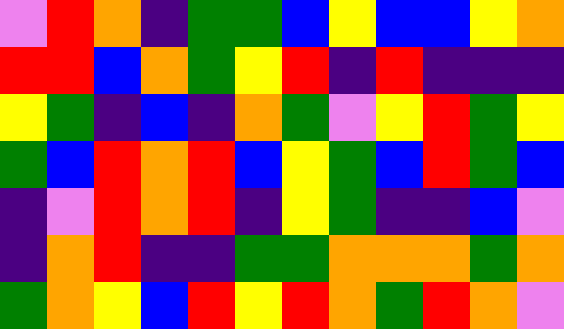[["violet", "red", "orange", "indigo", "green", "green", "blue", "yellow", "blue", "blue", "yellow", "orange"], ["red", "red", "blue", "orange", "green", "yellow", "red", "indigo", "red", "indigo", "indigo", "indigo"], ["yellow", "green", "indigo", "blue", "indigo", "orange", "green", "violet", "yellow", "red", "green", "yellow"], ["green", "blue", "red", "orange", "red", "blue", "yellow", "green", "blue", "red", "green", "blue"], ["indigo", "violet", "red", "orange", "red", "indigo", "yellow", "green", "indigo", "indigo", "blue", "violet"], ["indigo", "orange", "red", "indigo", "indigo", "green", "green", "orange", "orange", "orange", "green", "orange"], ["green", "orange", "yellow", "blue", "red", "yellow", "red", "orange", "green", "red", "orange", "violet"]]